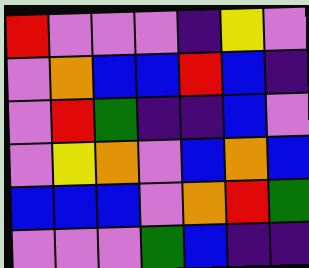[["red", "violet", "violet", "violet", "indigo", "yellow", "violet"], ["violet", "orange", "blue", "blue", "red", "blue", "indigo"], ["violet", "red", "green", "indigo", "indigo", "blue", "violet"], ["violet", "yellow", "orange", "violet", "blue", "orange", "blue"], ["blue", "blue", "blue", "violet", "orange", "red", "green"], ["violet", "violet", "violet", "green", "blue", "indigo", "indigo"]]